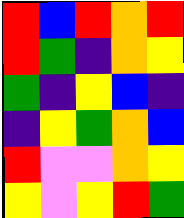[["red", "blue", "red", "orange", "red"], ["red", "green", "indigo", "orange", "yellow"], ["green", "indigo", "yellow", "blue", "indigo"], ["indigo", "yellow", "green", "orange", "blue"], ["red", "violet", "violet", "orange", "yellow"], ["yellow", "violet", "yellow", "red", "green"]]